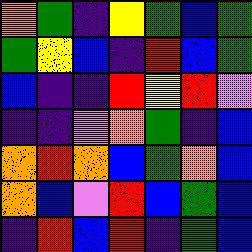[["orange", "green", "indigo", "yellow", "green", "blue", "green"], ["green", "yellow", "blue", "indigo", "red", "blue", "green"], ["blue", "indigo", "indigo", "red", "yellow", "red", "violet"], ["indigo", "indigo", "violet", "orange", "green", "indigo", "blue"], ["orange", "red", "orange", "blue", "green", "orange", "blue"], ["orange", "blue", "violet", "red", "blue", "green", "blue"], ["indigo", "red", "blue", "red", "indigo", "green", "blue"]]